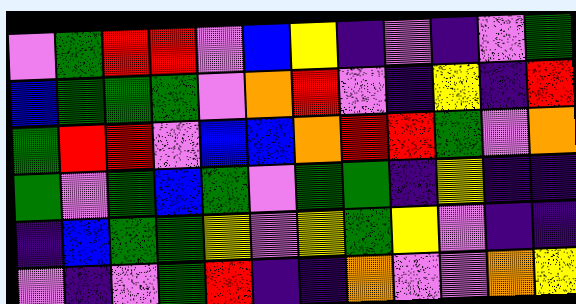[["violet", "green", "red", "red", "violet", "blue", "yellow", "indigo", "violet", "indigo", "violet", "green"], ["blue", "green", "green", "green", "violet", "orange", "red", "violet", "indigo", "yellow", "indigo", "red"], ["green", "red", "red", "violet", "blue", "blue", "orange", "red", "red", "green", "violet", "orange"], ["green", "violet", "green", "blue", "green", "violet", "green", "green", "indigo", "yellow", "indigo", "indigo"], ["indigo", "blue", "green", "green", "yellow", "violet", "yellow", "green", "yellow", "violet", "indigo", "indigo"], ["violet", "indigo", "violet", "green", "red", "indigo", "indigo", "orange", "violet", "violet", "orange", "yellow"]]